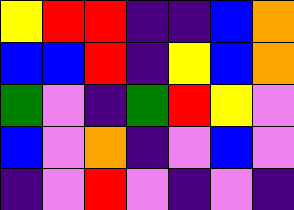[["yellow", "red", "red", "indigo", "indigo", "blue", "orange"], ["blue", "blue", "red", "indigo", "yellow", "blue", "orange"], ["green", "violet", "indigo", "green", "red", "yellow", "violet"], ["blue", "violet", "orange", "indigo", "violet", "blue", "violet"], ["indigo", "violet", "red", "violet", "indigo", "violet", "indigo"]]